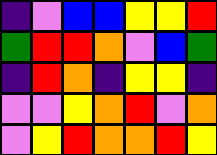[["indigo", "violet", "blue", "blue", "yellow", "yellow", "red"], ["green", "red", "red", "orange", "violet", "blue", "green"], ["indigo", "red", "orange", "indigo", "yellow", "yellow", "indigo"], ["violet", "violet", "yellow", "orange", "red", "violet", "orange"], ["violet", "yellow", "red", "orange", "orange", "red", "yellow"]]